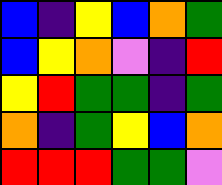[["blue", "indigo", "yellow", "blue", "orange", "green"], ["blue", "yellow", "orange", "violet", "indigo", "red"], ["yellow", "red", "green", "green", "indigo", "green"], ["orange", "indigo", "green", "yellow", "blue", "orange"], ["red", "red", "red", "green", "green", "violet"]]